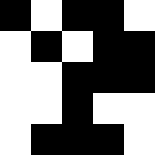[["black", "white", "black", "black", "white"], ["white", "black", "white", "black", "black"], ["white", "white", "black", "black", "black"], ["white", "white", "black", "white", "white"], ["white", "black", "black", "black", "white"]]